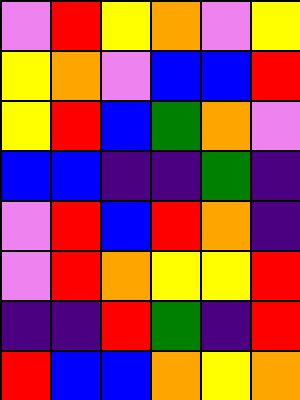[["violet", "red", "yellow", "orange", "violet", "yellow"], ["yellow", "orange", "violet", "blue", "blue", "red"], ["yellow", "red", "blue", "green", "orange", "violet"], ["blue", "blue", "indigo", "indigo", "green", "indigo"], ["violet", "red", "blue", "red", "orange", "indigo"], ["violet", "red", "orange", "yellow", "yellow", "red"], ["indigo", "indigo", "red", "green", "indigo", "red"], ["red", "blue", "blue", "orange", "yellow", "orange"]]